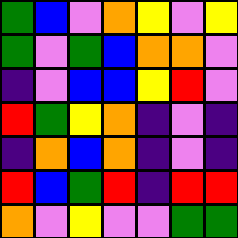[["green", "blue", "violet", "orange", "yellow", "violet", "yellow"], ["green", "violet", "green", "blue", "orange", "orange", "violet"], ["indigo", "violet", "blue", "blue", "yellow", "red", "violet"], ["red", "green", "yellow", "orange", "indigo", "violet", "indigo"], ["indigo", "orange", "blue", "orange", "indigo", "violet", "indigo"], ["red", "blue", "green", "red", "indigo", "red", "red"], ["orange", "violet", "yellow", "violet", "violet", "green", "green"]]